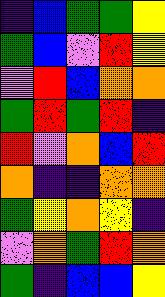[["indigo", "blue", "green", "green", "yellow"], ["green", "blue", "violet", "red", "yellow"], ["violet", "red", "blue", "orange", "orange"], ["green", "red", "green", "red", "indigo"], ["red", "violet", "orange", "blue", "red"], ["orange", "indigo", "indigo", "orange", "orange"], ["green", "yellow", "orange", "yellow", "indigo"], ["violet", "orange", "green", "red", "orange"], ["green", "indigo", "blue", "blue", "yellow"]]